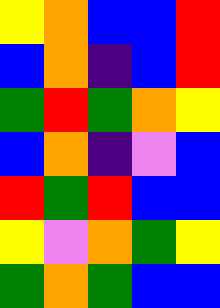[["yellow", "orange", "blue", "blue", "red"], ["blue", "orange", "indigo", "blue", "red"], ["green", "red", "green", "orange", "yellow"], ["blue", "orange", "indigo", "violet", "blue"], ["red", "green", "red", "blue", "blue"], ["yellow", "violet", "orange", "green", "yellow"], ["green", "orange", "green", "blue", "blue"]]